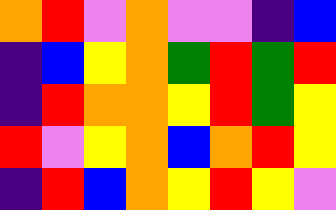[["orange", "red", "violet", "orange", "violet", "violet", "indigo", "blue"], ["indigo", "blue", "yellow", "orange", "green", "red", "green", "red"], ["indigo", "red", "orange", "orange", "yellow", "red", "green", "yellow"], ["red", "violet", "yellow", "orange", "blue", "orange", "red", "yellow"], ["indigo", "red", "blue", "orange", "yellow", "red", "yellow", "violet"]]